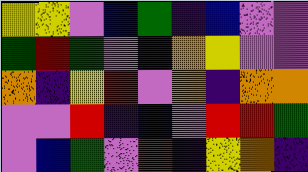[["yellow", "yellow", "violet", "blue", "green", "indigo", "blue", "violet", "violet"], ["green", "red", "green", "violet", "indigo", "orange", "yellow", "violet", "violet"], ["orange", "indigo", "yellow", "red", "violet", "orange", "indigo", "orange", "orange"], ["violet", "violet", "red", "indigo", "blue", "violet", "red", "red", "green"], ["violet", "blue", "green", "violet", "red", "indigo", "yellow", "orange", "indigo"]]